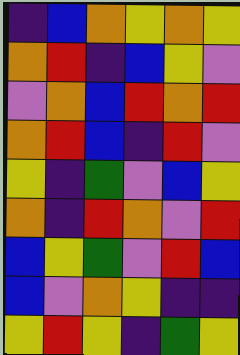[["indigo", "blue", "orange", "yellow", "orange", "yellow"], ["orange", "red", "indigo", "blue", "yellow", "violet"], ["violet", "orange", "blue", "red", "orange", "red"], ["orange", "red", "blue", "indigo", "red", "violet"], ["yellow", "indigo", "green", "violet", "blue", "yellow"], ["orange", "indigo", "red", "orange", "violet", "red"], ["blue", "yellow", "green", "violet", "red", "blue"], ["blue", "violet", "orange", "yellow", "indigo", "indigo"], ["yellow", "red", "yellow", "indigo", "green", "yellow"]]